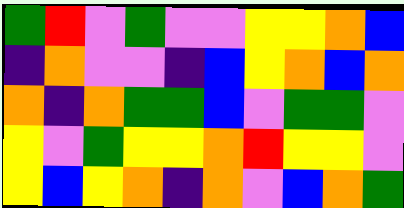[["green", "red", "violet", "green", "violet", "violet", "yellow", "yellow", "orange", "blue"], ["indigo", "orange", "violet", "violet", "indigo", "blue", "yellow", "orange", "blue", "orange"], ["orange", "indigo", "orange", "green", "green", "blue", "violet", "green", "green", "violet"], ["yellow", "violet", "green", "yellow", "yellow", "orange", "red", "yellow", "yellow", "violet"], ["yellow", "blue", "yellow", "orange", "indigo", "orange", "violet", "blue", "orange", "green"]]